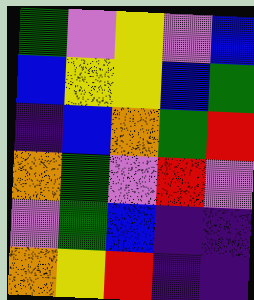[["green", "violet", "yellow", "violet", "blue"], ["blue", "yellow", "yellow", "blue", "green"], ["indigo", "blue", "orange", "green", "red"], ["orange", "green", "violet", "red", "violet"], ["violet", "green", "blue", "indigo", "indigo"], ["orange", "yellow", "red", "indigo", "indigo"]]